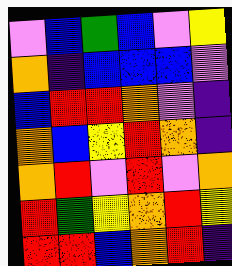[["violet", "blue", "green", "blue", "violet", "yellow"], ["orange", "indigo", "blue", "blue", "blue", "violet"], ["blue", "red", "red", "orange", "violet", "indigo"], ["orange", "blue", "yellow", "red", "orange", "indigo"], ["orange", "red", "violet", "red", "violet", "orange"], ["red", "green", "yellow", "orange", "red", "yellow"], ["red", "red", "blue", "orange", "red", "indigo"]]